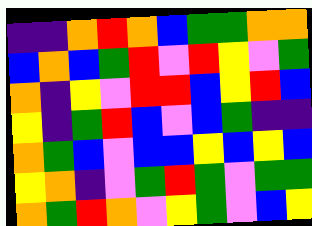[["indigo", "indigo", "orange", "red", "orange", "blue", "green", "green", "orange", "orange"], ["blue", "orange", "blue", "green", "red", "violet", "red", "yellow", "violet", "green"], ["orange", "indigo", "yellow", "violet", "red", "red", "blue", "yellow", "red", "blue"], ["yellow", "indigo", "green", "red", "blue", "violet", "blue", "green", "indigo", "indigo"], ["orange", "green", "blue", "violet", "blue", "blue", "yellow", "blue", "yellow", "blue"], ["yellow", "orange", "indigo", "violet", "green", "red", "green", "violet", "green", "green"], ["orange", "green", "red", "orange", "violet", "yellow", "green", "violet", "blue", "yellow"]]